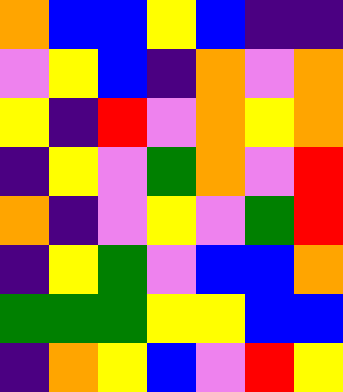[["orange", "blue", "blue", "yellow", "blue", "indigo", "indigo"], ["violet", "yellow", "blue", "indigo", "orange", "violet", "orange"], ["yellow", "indigo", "red", "violet", "orange", "yellow", "orange"], ["indigo", "yellow", "violet", "green", "orange", "violet", "red"], ["orange", "indigo", "violet", "yellow", "violet", "green", "red"], ["indigo", "yellow", "green", "violet", "blue", "blue", "orange"], ["green", "green", "green", "yellow", "yellow", "blue", "blue"], ["indigo", "orange", "yellow", "blue", "violet", "red", "yellow"]]